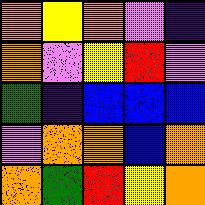[["orange", "yellow", "orange", "violet", "indigo"], ["orange", "violet", "yellow", "red", "violet"], ["green", "indigo", "blue", "blue", "blue"], ["violet", "orange", "orange", "blue", "orange"], ["orange", "green", "red", "yellow", "orange"]]